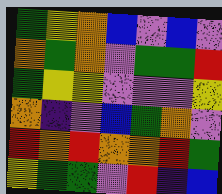[["green", "yellow", "orange", "blue", "violet", "blue", "violet"], ["orange", "green", "orange", "violet", "green", "green", "red"], ["green", "yellow", "yellow", "violet", "violet", "violet", "yellow"], ["orange", "indigo", "violet", "blue", "green", "orange", "violet"], ["red", "orange", "red", "orange", "orange", "red", "green"], ["yellow", "green", "green", "violet", "red", "indigo", "blue"]]